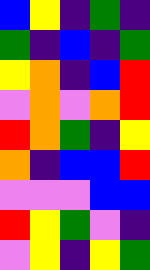[["blue", "yellow", "indigo", "green", "indigo"], ["green", "indigo", "blue", "indigo", "green"], ["yellow", "orange", "indigo", "blue", "red"], ["violet", "orange", "violet", "orange", "red"], ["red", "orange", "green", "indigo", "yellow"], ["orange", "indigo", "blue", "blue", "red"], ["violet", "violet", "violet", "blue", "blue"], ["red", "yellow", "green", "violet", "indigo"], ["violet", "yellow", "indigo", "yellow", "green"]]